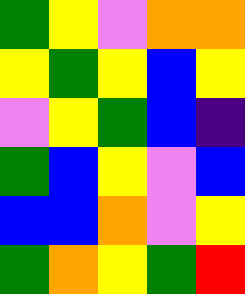[["green", "yellow", "violet", "orange", "orange"], ["yellow", "green", "yellow", "blue", "yellow"], ["violet", "yellow", "green", "blue", "indigo"], ["green", "blue", "yellow", "violet", "blue"], ["blue", "blue", "orange", "violet", "yellow"], ["green", "orange", "yellow", "green", "red"]]